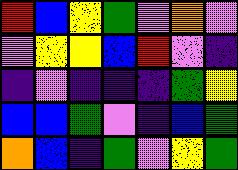[["red", "blue", "yellow", "green", "violet", "orange", "violet"], ["violet", "yellow", "yellow", "blue", "red", "violet", "indigo"], ["indigo", "violet", "indigo", "indigo", "indigo", "green", "yellow"], ["blue", "blue", "green", "violet", "indigo", "blue", "green"], ["orange", "blue", "indigo", "green", "violet", "yellow", "green"]]